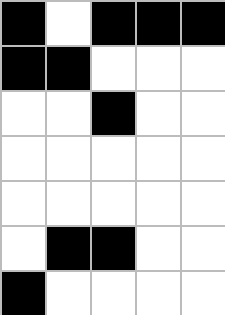[["black", "white", "black", "black", "black"], ["black", "black", "white", "white", "white"], ["white", "white", "black", "white", "white"], ["white", "white", "white", "white", "white"], ["white", "white", "white", "white", "white"], ["white", "black", "black", "white", "white"], ["black", "white", "white", "white", "white"]]